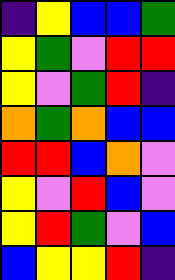[["indigo", "yellow", "blue", "blue", "green"], ["yellow", "green", "violet", "red", "red"], ["yellow", "violet", "green", "red", "indigo"], ["orange", "green", "orange", "blue", "blue"], ["red", "red", "blue", "orange", "violet"], ["yellow", "violet", "red", "blue", "violet"], ["yellow", "red", "green", "violet", "blue"], ["blue", "yellow", "yellow", "red", "indigo"]]